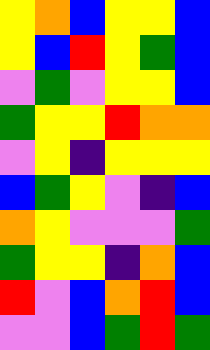[["yellow", "orange", "blue", "yellow", "yellow", "blue"], ["yellow", "blue", "red", "yellow", "green", "blue"], ["violet", "green", "violet", "yellow", "yellow", "blue"], ["green", "yellow", "yellow", "red", "orange", "orange"], ["violet", "yellow", "indigo", "yellow", "yellow", "yellow"], ["blue", "green", "yellow", "violet", "indigo", "blue"], ["orange", "yellow", "violet", "violet", "violet", "green"], ["green", "yellow", "yellow", "indigo", "orange", "blue"], ["red", "violet", "blue", "orange", "red", "blue"], ["violet", "violet", "blue", "green", "red", "green"]]